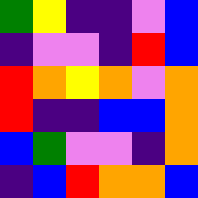[["green", "yellow", "indigo", "indigo", "violet", "blue"], ["indigo", "violet", "violet", "indigo", "red", "blue"], ["red", "orange", "yellow", "orange", "violet", "orange"], ["red", "indigo", "indigo", "blue", "blue", "orange"], ["blue", "green", "violet", "violet", "indigo", "orange"], ["indigo", "blue", "red", "orange", "orange", "blue"]]